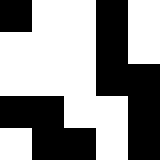[["black", "white", "white", "black", "white"], ["white", "white", "white", "black", "white"], ["white", "white", "white", "black", "black"], ["black", "black", "white", "white", "black"], ["white", "black", "black", "white", "black"]]